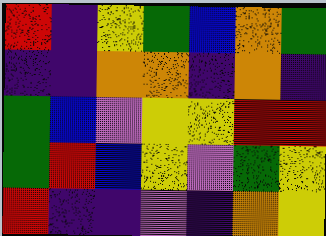[["red", "indigo", "yellow", "green", "blue", "orange", "green"], ["indigo", "indigo", "orange", "orange", "indigo", "orange", "indigo"], ["green", "blue", "violet", "yellow", "yellow", "red", "red"], ["green", "red", "blue", "yellow", "violet", "green", "yellow"], ["red", "indigo", "indigo", "violet", "indigo", "orange", "yellow"]]